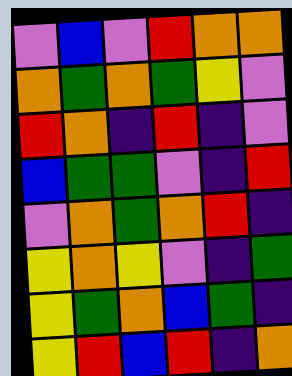[["violet", "blue", "violet", "red", "orange", "orange"], ["orange", "green", "orange", "green", "yellow", "violet"], ["red", "orange", "indigo", "red", "indigo", "violet"], ["blue", "green", "green", "violet", "indigo", "red"], ["violet", "orange", "green", "orange", "red", "indigo"], ["yellow", "orange", "yellow", "violet", "indigo", "green"], ["yellow", "green", "orange", "blue", "green", "indigo"], ["yellow", "red", "blue", "red", "indigo", "orange"]]